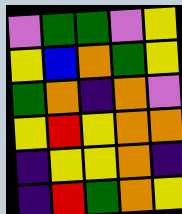[["violet", "green", "green", "violet", "yellow"], ["yellow", "blue", "orange", "green", "yellow"], ["green", "orange", "indigo", "orange", "violet"], ["yellow", "red", "yellow", "orange", "orange"], ["indigo", "yellow", "yellow", "orange", "indigo"], ["indigo", "red", "green", "orange", "yellow"]]